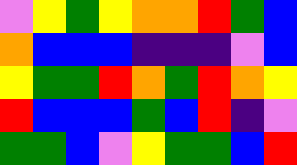[["violet", "yellow", "green", "yellow", "orange", "orange", "red", "green", "blue"], ["orange", "blue", "blue", "blue", "indigo", "indigo", "indigo", "violet", "blue"], ["yellow", "green", "green", "red", "orange", "green", "red", "orange", "yellow"], ["red", "blue", "blue", "blue", "green", "blue", "red", "indigo", "violet"], ["green", "green", "blue", "violet", "yellow", "green", "green", "blue", "red"]]